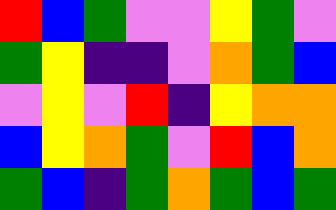[["red", "blue", "green", "violet", "violet", "yellow", "green", "violet"], ["green", "yellow", "indigo", "indigo", "violet", "orange", "green", "blue"], ["violet", "yellow", "violet", "red", "indigo", "yellow", "orange", "orange"], ["blue", "yellow", "orange", "green", "violet", "red", "blue", "orange"], ["green", "blue", "indigo", "green", "orange", "green", "blue", "green"]]